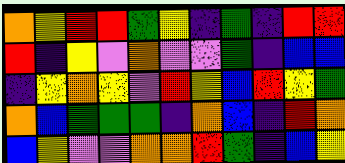[["orange", "yellow", "red", "red", "green", "yellow", "indigo", "green", "indigo", "red", "red"], ["red", "indigo", "yellow", "violet", "orange", "violet", "violet", "green", "indigo", "blue", "blue"], ["indigo", "yellow", "orange", "yellow", "violet", "red", "yellow", "blue", "red", "yellow", "green"], ["orange", "blue", "green", "green", "green", "indigo", "orange", "blue", "indigo", "red", "orange"], ["blue", "yellow", "violet", "violet", "orange", "orange", "red", "green", "indigo", "blue", "yellow"]]